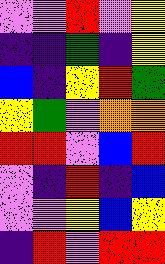[["violet", "violet", "red", "violet", "yellow"], ["indigo", "indigo", "green", "indigo", "yellow"], ["blue", "indigo", "yellow", "red", "green"], ["yellow", "green", "violet", "orange", "orange"], ["red", "red", "violet", "blue", "red"], ["violet", "indigo", "red", "indigo", "blue"], ["violet", "violet", "yellow", "blue", "yellow"], ["indigo", "red", "violet", "red", "red"]]